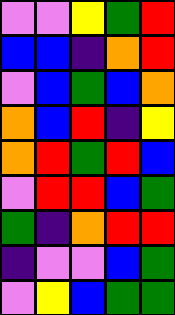[["violet", "violet", "yellow", "green", "red"], ["blue", "blue", "indigo", "orange", "red"], ["violet", "blue", "green", "blue", "orange"], ["orange", "blue", "red", "indigo", "yellow"], ["orange", "red", "green", "red", "blue"], ["violet", "red", "red", "blue", "green"], ["green", "indigo", "orange", "red", "red"], ["indigo", "violet", "violet", "blue", "green"], ["violet", "yellow", "blue", "green", "green"]]